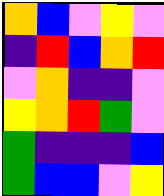[["orange", "blue", "violet", "yellow", "violet"], ["indigo", "red", "blue", "orange", "red"], ["violet", "orange", "indigo", "indigo", "violet"], ["yellow", "orange", "red", "green", "violet"], ["green", "indigo", "indigo", "indigo", "blue"], ["green", "blue", "blue", "violet", "yellow"]]